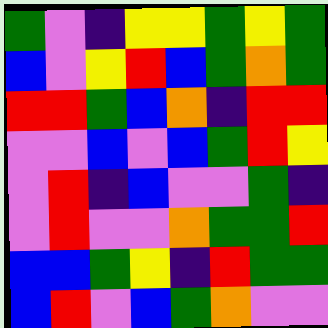[["green", "violet", "indigo", "yellow", "yellow", "green", "yellow", "green"], ["blue", "violet", "yellow", "red", "blue", "green", "orange", "green"], ["red", "red", "green", "blue", "orange", "indigo", "red", "red"], ["violet", "violet", "blue", "violet", "blue", "green", "red", "yellow"], ["violet", "red", "indigo", "blue", "violet", "violet", "green", "indigo"], ["violet", "red", "violet", "violet", "orange", "green", "green", "red"], ["blue", "blue", "green", "yellow", "indigo", "red", "green", "green"], ["blue", "red", "violet", "blue", "green", "orange", "violet", "violet"]]